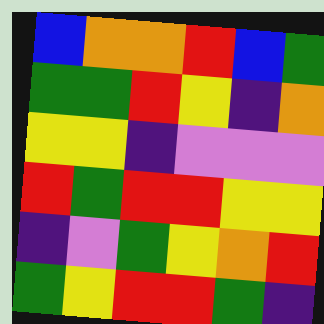[["blue", "orange", "orange", "red", "blue", "green"], ["green", "green", "red", "yellow", "indigo", "orange"], ["yellow", "yellow", "indigo", "violet", "violet", "violet"], ["red", "green", "red", "red", "yellow", "yellow"], ["indigo", "violet", "green", "yellow", "orange", "red"], ["green", "yellow", "red", "red", "green", "indigo"]]